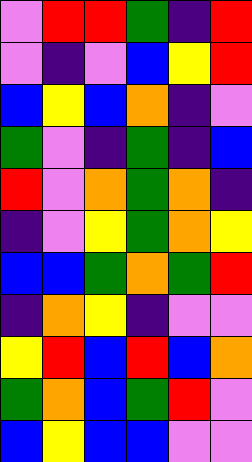[["violet", "red", "red", "green", "indigo", "red"], ["violet", "indigo", "violet", "blue", "yellow", "red"], ["blue", "yellow", "blue", "orange", "indigo", "violet"], ["green", "violet", "indigo", "green", "indigo", "blue"], ["red", "violet", "orange", "green", "orange", "indigo"], ["indigo", "violet", "yellow", "green", "orange", "yellow"], ["blue", "blue", "green", "orange", "green", "red"], ["indigo", "orange", "yellow", "indigo", "violet", "violet"], ["yellow", "red", "blue", "red", "blue", "orange"], ["green", "orange", "blue", "green", "red", "violet"], ["blue", "yellow", "blue", "blue", "violet", "violet"]]